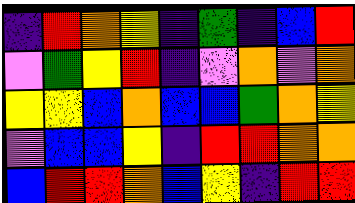[["indigo", "red", "orange", "yellow", "indigo", "green", "indigo", "blue", "red"], ["violet", "green", "yellow", "red", "indigo", "violet", "orange", "violet", "orange"], ["yellow", "yellow", "blue", "orange", "blue", "blue", "green", "orange", "yellow"], ["violet", "blue", "blue", "yellow", "indigo", "red", "red", "orange", "orange"], ["blue", "red", "red", "orange", "blue", "yellow", "indigo", "red", "red"]]